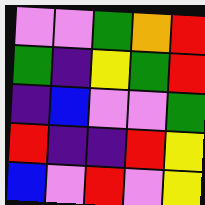[["violet", "violet", "green", "orange", "red"], ["green", "indigo", "yellow", "green", "red"], ["indigo", "blue", "violet", "violet", "green"], ["red", "indigo", "indigo", "red", "yellow"], ["blue", "violet", "red", "violet", "yellow"]]